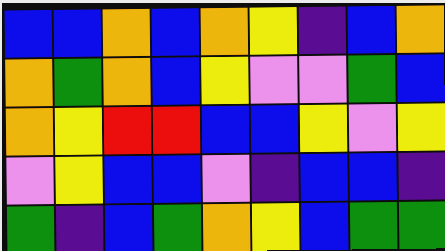[["blue", "blue", "orange", "blue", "orange", "yellow", "indigo", "blue", "orange"], ["orange", "green", "orange", "blue", "yellow", "violet", "violet", "green", "blue"], ["orange", "yellow", "red", "red", "blue", "blue", "yellow", "violet", "yellow"], ["violet", "yellow", "blue", "blue", "violet", "indigo", "blue", "blue", "indigo"], ["green", "indigo", "blue", "green", "orange", "yellow", "blue", "green", "green"]]